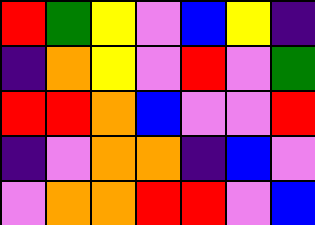[["red", "green", "yellow", "violet", "blue", "yellow", "indigo"], ["indigo", "orange", "yellow", "violet", "red", "violet", "green"], ["red", "red", "orange", "blue", "violet", "violet", "red"], ["indigo", "violet", "orange", "orange", "indigo", "blue", "violet"], ["violet", "orange", "orange", "red", "red", "violet", "blue"]]